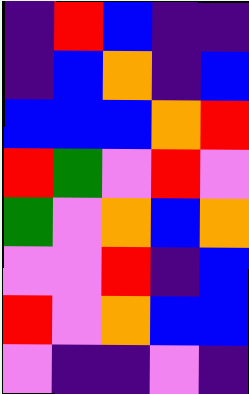[["indigo", "red", "blue", "indigo", "indigo"], ["indigo", "blue", "orange", "indigo", "blue"], ["blue", "blue", "blue", "orange", "red"], ["red", "green", "violet", "red", "violet"], ["green", "violet", "orange", "blue", "orange"], ["violet", "violet", "red", "indigo", "blue"], ["red", "violet", "orange", "blue", "blue"], ["violet", "indigo", "indigo", "violet", "indigo"]]